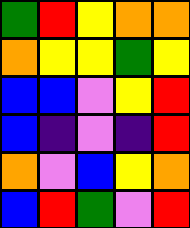[["green", "red", "yellow", "orange", "orange"], ["orange", "yellow", "yellow", "green", "yellow"], ["blue", "blue", "violet", "yellow", "red"], ["blue", "indigo", "violet", "indigo", "red"], ["orange", "violet", "blue", "yellow", "orange"], ["blue", "red", "green", "violet", "red"]]